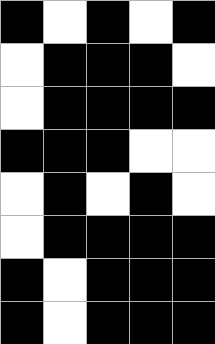[["black", "white", "black", "white", "black"], ["white", "black", "black", "black", "white"], ["white", "black", "black", "black", "black"], ["black", "black", "black", "white", "white"], ["white", "black", "white", "black", "white"], ["white", "black", "black", "black", "black"], ["black", "white", "black", "black", "black"], ["black", "white", "black", "black", "black"]]